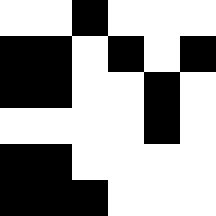[["white", "white", "black", "white", "white", "white"], ["black", "black", "white", "black", "white", "black"], ["black", "black", "white", "white", "black", "white"], ["white", "white", "white", "white", "black", "white"], ["black", "black", "white", "white", "white", "white"], ["black", "black", "black", "white", "white", "white"]]